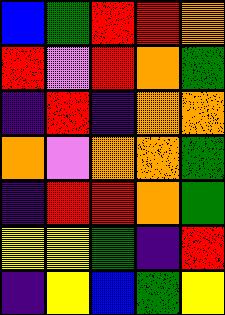[["blue", "green", "red", "red", "orange"], ["red", "violet", "red", "orange", "green"], ["indigo", "red", "indigo", "orange", "orange"], ["orange", "violet", "orange", "orange", "green"], ["indigo", "red", "red", "orange", "green"], ["yellow", "yellow", "green", "indigo", "red"], ["indigo", "yellow", "blue", "green", "yellow"]]